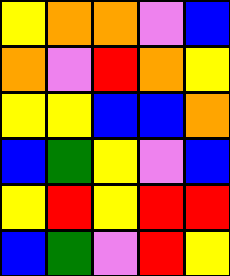[["yellow", "orange", "orange", "violet", "blue"], ["orange", "violet", "red", "orange", "yellow"], ["yellow", "yellow", "blue", "blue", "orange"], ["blue", "green", "yellow", "violet", "blue"], ["yellow", "red", "yellow", "red", "red"], ["blue", "green", "violet", "red", "yellow"]]